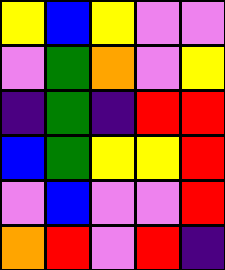[["yellow", "blue", "yellow", "violet", "violet"], ["violet", "green", "orange", "violet", "yellow"], ["indigo", "green", "indigo", "red", "red"], ["blue", "green", "yellow", "yellow", "red"], ["violet", "blue", "violet", "violet", "red"], ["orange", "red", "violet", "red", "indigo"]]